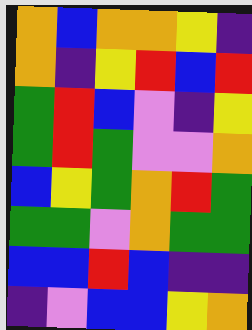[["orange", "blue", "orange", "orange", "yellow", "indigo"], ["orange", "indigo", "yellow", "red", "blue", "red"], ["green", "red", "blue", "violet", "indigo", "yellow"], ["green", "red", "green", "violet", "violet", "orange"], ["blue", "yellow", "green", "orange", "red", "green"], ["green", "green", "violet", "orange", "green", "green"], ["blue", "blue", "red", "blue", "indigo", "indigo"], ["indigo", "violet", "blue", "blue", "yellow", "orange"]]